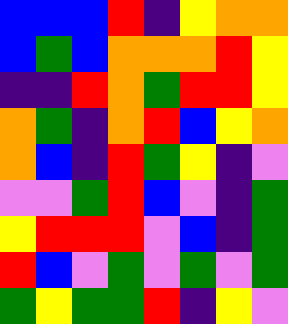[["blue", "blue", "blue", "red", "indigo", "yellow", "orange", "orange"], ["blue", "green", "blue", "orange", "orange", "orange", "red", "yellow"], ["indigo", "indigo", "red", "orange", "green", "red", "red", "yellow"], ["orange", "green", "indigo", "orange", "red", "blue", "yellow", "orange"], ["orange", "blue", "indigo", "red", "green", "yellow", "indigo", "violet"], ["violet", "violet", "green", "red", "blue", "violet", "indigo", "green"], ["yellow", "red", "red", "red", "violet", "blue", "indigo", "green"], ["red", "blue", "violet", "green", "violet", "green", "violet", "green"], ["green", "yellow", "green", "green", "red", "indigo", "yellow", "violet"]]